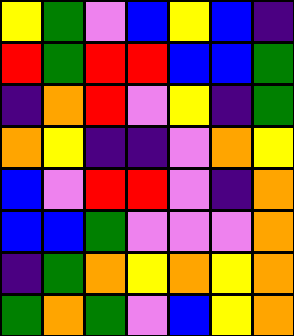[["yellow", "green", "violet", "blue", "yellow", "blue", "indigo"], ["red", "green", "red", "red", "blue", "blue", "green"], ["indigo", "orange", "red", "violet", "yellow", "indigo", "green"], ["orange", "yellow", "indigo", "indigo", "violet", "orange", "yellow"], ["blue", "violet", "red", "red", "violet", "indigo", "orange"], ["blue", "blue", "green", "violet", "violet", "violet", "orange"], ["indigo", "green", "orange", "yellow", "orange", "yellow", "orange"], ["green", "orange", "green", "violet", "blue", "yellow", "orange"]]